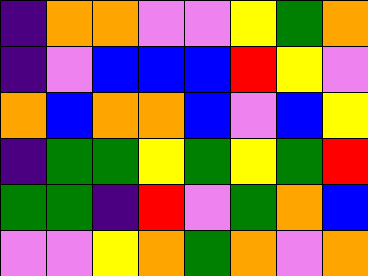[["indigo", "orange", "orange", "violet", "violet", "yellow", "green", "orange"], ["indigo", "violet", "blue", "blue", "blue", "red", "yellow", "violet"], ["orange", "blue", "orange", "orange", "blue", "violet", "blue", "yellow"], ["indigo", "green", "green", "yellow", "green", "yellow", "green", "red"], ["green", "green", "indigo", "red", "violet", "green", "orange", "blue"], ["violet", "violet", "yellow", "orange", "green", "orange", "violet", "orange"]]